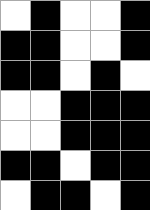[["white", "black", "white", "white", "black"], ["black", "black", "white", "white", "black"], ["black", "black", "white", "black", "white"], ["white", "white", "black", "black", "black"], ["white", "white", "black", "black", "black"], ["black", "black", "white", "black", "black"], ["white", "black", "black", "white", "black"]]